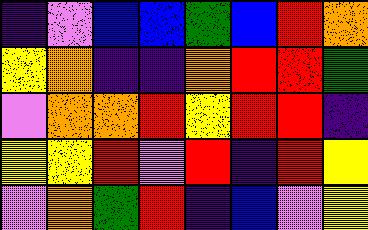[["indigo", "violet", "blue", "blue", "green", "blue", "red", "orange"], ["yellow", "orange", "indigo", "indigo", "orange", "red", "red", "green"], ["violet", "orange", "orange", "red", "yellow", "red", "red", "indigo"], ["yellow", "yellow", "red", "violet", "red", "indigo", "red", "yellow"], ["violet", "orange", "green", "red", "indigo", "blue", "violet", "yellow"]]